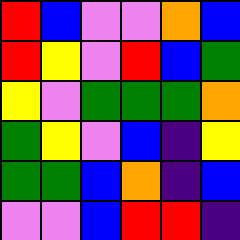[["red", "blue", "violet", "violet", "orange", "blue"], ["red", "yellow", "violet", "red", "blue", "green"], ["yellow", "violet", "green", "green", "green", "orange"], ["green", "yellow", "violet", "blue", "indigo", "yellow"], ["green", "green", "blue", "orange", "indigo", "blue"], ["violet", "violet", "blue", "red", "red", "indigo"]]